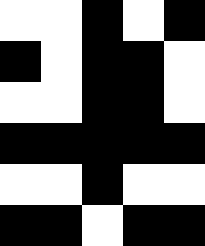[["white", "white", "black", "white", "black"], ["black", "white", "black", "black", "white"], ["white", "white", "black", "black", "white"], ["black", "black", "black", "black", "black"], ["white", "white", "black", "white", "white"], ["black", "black", "white", "black", "black"]]